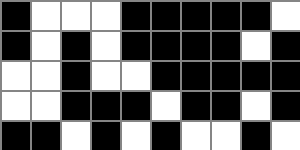[["black", "white", "white", "white", "black", "black", "black", "black", "black", "white"], ["black", "white", "black", "white", "black", "black", "black", "black", "white", "black"], ["white", "white", "black", "white", "white", "black", "black", "black", "black", "black"], ["white", "white", "black", "black", "black", "white", "black", "black", "white", "black"], ["black", "black", "white", "black", "white", "black", "white", "white", "black", "white"]]